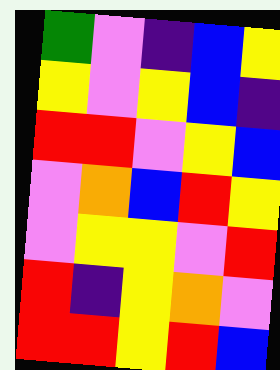[["green", "violet", "indigo", "blue", "yellow"], ["yellow", "violet", "yellow", "blue", "indigo"], ["red", "red", "violet", "yellow", "blue"], ["violet", "orange", "blue", "red", "yellow"], ["violet", "yellow", "yellow", "violet", "red"], ["red", "indigo", "yellow", "orange", "violet"], ["red", "red", "yellow", "red", "blue"]]